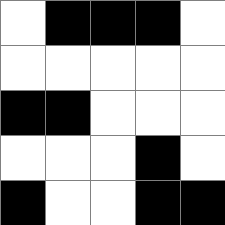[["white", "black", "black", "black", "white"], ["white", "white", "white", "white", "white"], ["black", "black", "white", "white", "white"], ["white", "white", "white", "black", "white"], ["black", "white", "white", "black", "black"]]